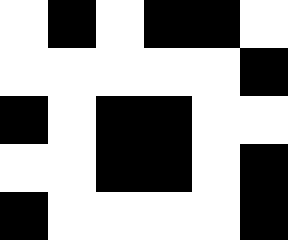[["white", "black", "white", "black", "black", "white"], ["white", "white", "white", "white", "white", "black"], ["black", "white", "black", "black", "white", "white"], ["white", "white", "black", "black", "white", "black"], ["black", "white", "white", "white", "white", "black"]]